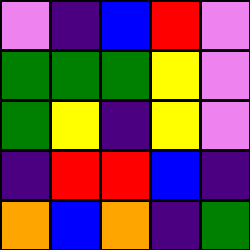[["violet", "indigo", "blue", "red", "violet"], ["green", "green", "green", "yellow", "violet"], ["green", "yellow", "indigo", "yellow", "violet"], ["indigo", "red", "red", "blue", "indigo"], ["orange", "blue", "orange", "indigo", "green"]]